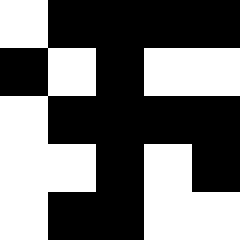[["white", "black", "black", "black", "black"], ["black", "white", "black", "white", "white"], ["white", "black", "black", "black", "black"], ["white", "white", "black", "white", "black"], ["white", "black", "black", "white", "white"]]